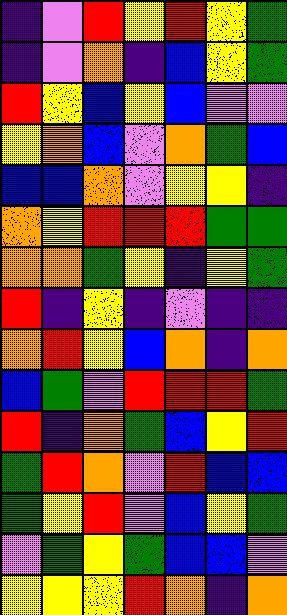[["indigo", "violet", "red", "yellow", "red", "yellow", "green"], ["indigo", "violet", "orange", "indigo", "blue", "yellow", "green"], ["red", "yellow", "blue", "yellow", "blue", "violet", "violet"], ["yellow", "orange", "blue", "violet", "orange", "green", "blue"], ["blue", "blue", "orange", "violet", "yellow", "yellow", "indigo"], ["orange", "yellow", "red", "red", "red", "green", "green"], ["orange", "orange", "green", "yellow", "indigo", "yellow", "green"], ["red", "indigo", "yellow", "indigo", "violet", "indigo", "indigo"], ["orange", "red", "yellow", "blue", "orange", "indigo", "orange"], ["blue", "green", "violet", "red", "red", "red", "green"], ["red", "indigo", "orange", "green", "blue", "yellow", "red"], ["green", "red", "orange", "violet", "red", "blue", "blue"], ["green", "yellow", "red", "violet", "blue", "yellow", "green"], ["violet", "green", "yellow", "green", "blue", "blue", "violet"], ["yellow", "yellow", "yellow", "red", "orange", "indigo", "orange"]]